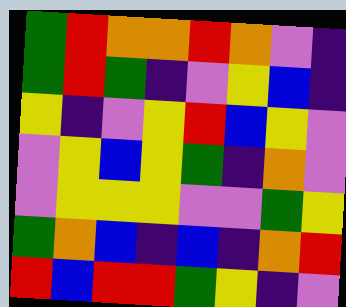[["green", "red", "orange", "orange", "red", "orange", "violet", "indigo"], ["green", "red", "green", "indigo", "violet", "yellow", "blue", "indigo"], ["yellow", "indigo", "violet", "yellow", "red", "blue", "yellow", "violet"], ["violet", "yellow", "blue", "yellow", "green", "indigo", "orange", "violet"], ["violet", "yellow", "yellow", "yellow", "violet", "violet", "green", "yellow"], ["green", "orange", "blue", "indigo", "blue", "indigo", "orange", "red"], ["red", "blue", "red", "red", "green", "yellow", "indigo", "violet"]]